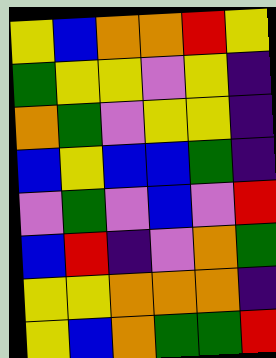[["yellow", "blue", "orange", "orange", "red", "yellow"], ["green", "yellow", "yellow", "violet", "yellow", "indigo"], ["orange", "green", "violet", "yellow", "yellow", "indigo"], ["blue", "yellow", "blue", "blue", "green", "indigo"], ["violet", "green", "violet", "blue", "violet", "red"], ["blue", "red", "indigo", "violet", "orange", "green"], ["yellow", "yellow", "orange", "orange", "orange", "indigo"], ["yellow", "blue", "orange", "green", "green", "red"]]